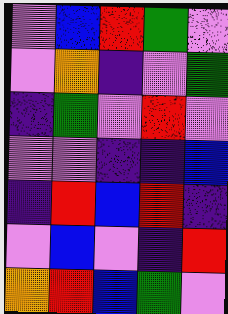[["violet", "blue", "red", "green", "violet"], ["violet", "orange", "indigo", "violet", "green"], ["indigo", "green", "violet", "red", "violet"], ["violet", "violet", "indigo", "indigo", "blue"], ["indigo", "red", "blue", "red", "indigo"], ["violet", "blue", "violet", "indigo", "red"], ["orange", "red", "blue", "green", "violet"]]